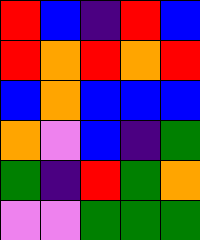[["red", "blue", "indigo", "red", "blue"], ["red", "orange", "red", "orange", "red"], ["blue", "orange", "blue", "blue", "blue"], ["orange", "violet", "blue", "indigo", "green"], ["green", "indigo", "red", "green", "orange"], ["violet", "violet", "green", "green", "green"]]